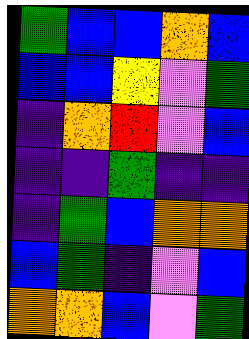[["green", "blue", "blue", "orange", "blue"], ["blue", "blue", "yellow", "violet", "green"], ["indigo", "orange", "red", "violet", "blue"], ["indigo", "indigo", "green", "indigo", "indigo"], ["indigo", "green", "blue", "orange", "orange"], ["blue", "green", "indigo", "violet", "blue"], ["orange", "orange", "blue", "violet", "green"]]